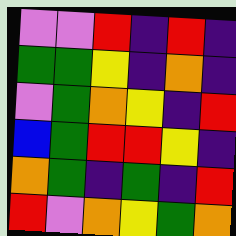[["violet", "violet", "red", "indigo", "red", "indigo"], ["green", "green", "yellow", "indigo", "orange", "indigo"], ["violet", "green", "orange", "yellow", "indigo", "red"], ["blue", "green", "red", "red", "yellow", "indigo"], ["orange", "green", "indigo", "green", "indigo", "red"], ["red", "violet", "orange", "yellow", "green", "orange"]]